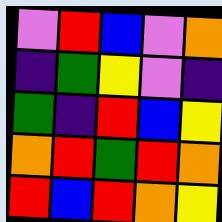[["violet", "red", "blue", "violet", "orange"], ["indigo", "green", "yellow", "violet", "indigo"], ["green", "indigo", "red", "blue", "yellow"], ["orange", "red", "green", "red", "orange"], ["red", "blue", "red", "orange", "yellow"]]